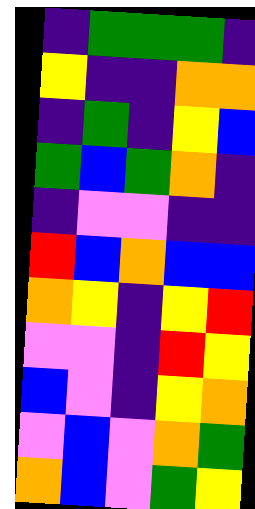[["indigo", "green", "green", "green", "indigo"], ["yellow", "indigo", "indigo", "orange", "orange"], ["indigo", "green", "indigo", "yellow", "blue"], ["green", "blue", "green", "orange", "indigo"], ["indigo", "violet", "violet", "indigo", "indigo"], ["red", "blue", "orange", "blue", "blue"], ["orange", "yellow", "indigo", "yellow", "red"], ["violet", "violet", "indigo", "red", "yellow"], ["blue", "violet", "indigo", "yellow", "orange"], ["violet", "blue", "violet", "orange", "green"], ["orange", "blue", "violet", "green", "yellow"]]